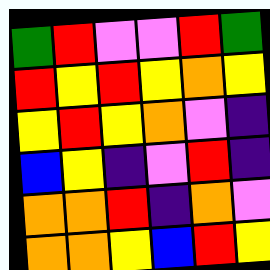[["green", "red", "violet", "violet", "red", "green"], ["red", "yellow", "red", "yellow", "orange", "yellow"], ["yellow", "red", "yellow", "orange", "violet", "indigo"], ["blue", "yellow", "indigo", "violet", "red", "indigo"], ["orange", "orange", "red", "indigo", "orange", "violet"], ["orange", "orange", "yellow", "blue", "red", "yellow"]]